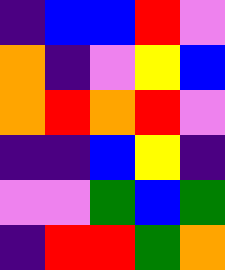[["indigo", "blue", "blue", "red", "violet"], ["orange", "indigo", "violet", "yellow", "blue"], ["orange", "red", "orange", "red", "violet"], ["indigo", "indigo", "blue", "yellow", "indigo"], ["violet", "violet", "green", "blue", "green"], ["indigo", "red", "red", "green", "orange"]]